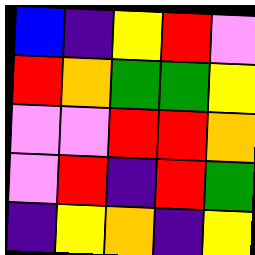[["blue", "indigo", "yellow", "red", "violet"], ["red", "orange", "green", "green", "yellow"], ["violet", "violet", "red", "red", "orange"], ["violet", "red", "indigo", "red", "green"], ["indigo", "yellow", "orange", "indigo", "yellow"]]